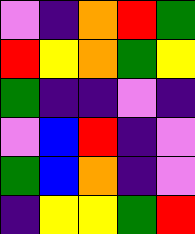[["violet", "indigo", "orange", "red", "green"], ["red", "yellow", "orange", "green", "yellow"], ["green", "indigo", "indigo", "violet", "indigo"], ["violet", "blue", "red", "indigo", "violet"], ["green", "blue", "orange", "indigo", "violet"], ["indigo", "yellow", "yellow", "green", "red"]]